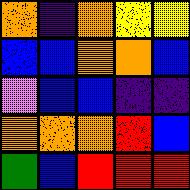[["orange", "indigo", "orange", "yellow", "yellow"], ["blue", "blue", "orange", "orange", "blue"], ["violet", "blue", "blue", "indigo", "indigo"], ["orange", "orange", "orange", "red", "blue"], ["green", "blue", "red", "red", "red"]]